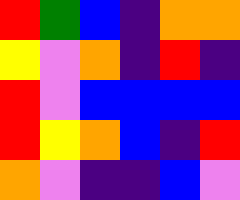[["red", "green", "blue", "indigo", "orange", "orange"], ["yellow", "violet", "orange", "indigo", "red", "indigo"], ["red", "violet", "blue", "blue", "blue", "blue"], ["red", "yellow", "orange", "blue", "indigo", "red"], ["orange", "violet", "indigo", "indigo", "blue", "violet"]]